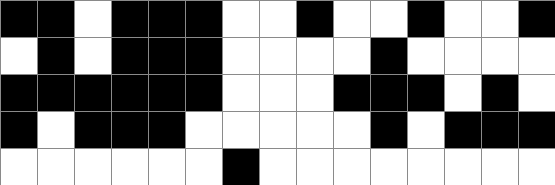[["black", "black", "white", "black", "black", "black", "white", "white", "black", "white", "white", "black", "white", "white", "black"], ["white", "black", "white", "black", "black", "black", "white", "white", "white", "white", "black", "white", "white", "white", "white"], ["black", "black", "black", "black", "black", "black", "white", "white", "white", "black", "black", "black", "white", "black", "white"], ["black", "white", "black", "black", "black", "white", "white", "white", "white", "white", "black", "white", "black", "black", "black"], ["white", "white", "white", "white", "white", "white", "black", "white", "white", "white", "white", "white", "white", "white", "white"]]